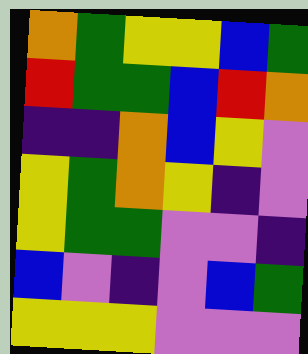[["orange", "green", "yellow", "yellow", "blue", "green"], ["red", "green", "green", "blue", "red", "orange"], ["indigo", "indigo", "orange", "blue", "yellow", "violet"], ["yellow", "green", "orange", "yellow", "indigo", "violet"], ["yellow", "green", "green", "violet", "violet", "indigo"], ["blue", "violet", "indigo", "violet", "blue", "green"], ["yellow", "yellow", "yellow", "violet", "violet", "violet"]]